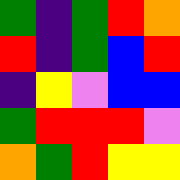[["green", "indigo", "green", "red", "orange"], ["red", "indigo", "green", "blue", "red"], ["indigo", "yellow", "violet", "blue", "blue"], ["green", "red", "red", "red", "violet"], ["orange", "green", "red", "yellow", "yellow"]]